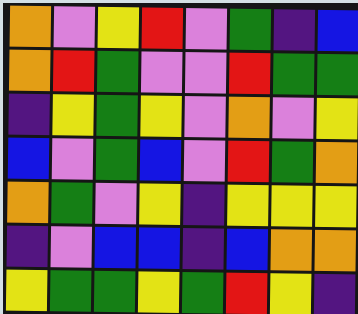[["orange", "violet", "yellow", "red", "violet", "green", "indigo", "blue"], ["orange", "red", "green", "violet", "violet", "red", "green", "green"], ["indigo", "yellow", "green", "yellow", "violet", "orange", "violet", "yellow"], ["blue", "violet", "green", "blue", "violet", "red", "green", "orange"], ["orange", "green", "violet", "yellow", "indigo", "yellow", "yellow", "yellow"], ["indigo", "violet", "blue", "blue", "indigo", "blue", "orange", "orange"], ["yellow", "green", "green", "yellow", "green", "red", "yellow", "indigo"]]